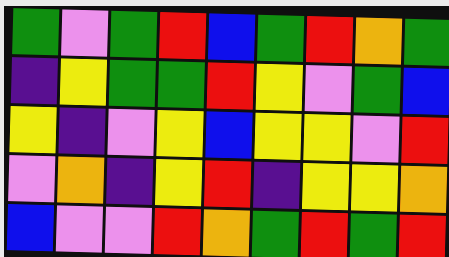[["green", "violet", "green", "red", "blue", "green", "red", "orange", "green"], ["indigo", "yellow", "green", "green", "red", "yellow", "violet", "green", "blue"], ["yellow", "indigo", "violet", "yellow", "blue", "yellow", "yellow", "violet", "red"], ["violet", "orange", "indigo", "yellow", "red", "indigo", "yellow", "yellow", "orange"], ["blue", "violet", "violet", "red", "orange", "green", "red", "green", "red"]]